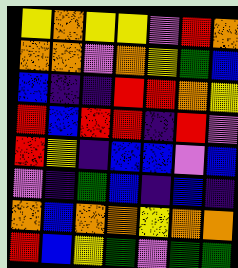[["yellow", "orange", "yellow", "yellow", "violet", "red", "orange"], ["orange", "orange", "violet", "orange", "yellow", "green", "blue"], ["blue", "indigo", "indigo", "red", "red", "orange", "yellow"], ["red", "blue", "red", "red", "indigo", "red", "violet"], ["red", "yellow", "indigo", "blue", "blue", "violet", "blue"], ["violet", "indigo", "green", "blue", "indigo", "blue", "indigo"], ["orange", "blue", "orange", "orange", "yellow", "orange", "orange"], ["red", "blue", "yellow", "green", "violet", "green", "green"]]